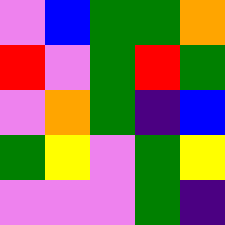[["violet", "blue", "green", "green", "orange"], ["red", "violet", "green", "red", "green"], ["violet", "orange", "green", "indigo", "blue"], ["green", "yellow", "violet", "green", "yellow"], ["violet", "violet", "violet", "green", "indigo"]]